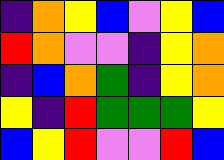[["indigo", "orange", "yellow", "blue", "violet", "yellow", "blue"], ["red", "orange", "violet", "violet", "indigo", "yellow", "orange"], ["indigo", "blue", "orange", "green", "indigo", "yellow", "orange"], ["yellow", "indigo", "red", "green", "green", "green", "yellow"], ["blue", "yellow", "red", "violet", "violet", "red", "blue"]]